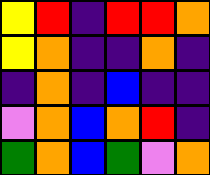[["yellow", "red", "indigo", "red", "red", "orange"], ["yellow", "orange", "indigo", "indigo", "orange", "indigo"], ["indigo", "orange", "indigo", "blue", "indigo", "indigo"], ["violet", "orange", "blue", "orange", "red", "indigo"], ["green", "orange", "blue", "green", "violet", "orange"]]